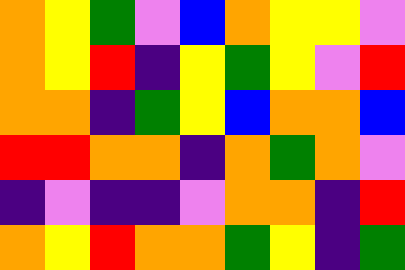[["orange", "yellow", "green", "violet", "blue", "orange", "yellow", "yellow", "violet"], ["orange", "yellow", "red", "indigo", "yellow", "green", "yellow", "violet", "red"], ["orange", "orange", "indigo", "green", "yellow", "blue", "orange", "orange", "blue"], ["red", "red", "orange", "orange", "indigo", "orange", "green", "orange", "violet"], ["indigo", "violet", "indigo", "indigo", "violet", "orange", "orange", "indigo", "red"], ["orange", "yellow", "red", "orange", "orange", "green", "yellow", "indigo", "green"]]